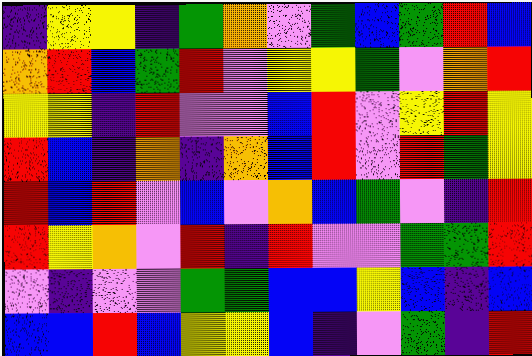[["indigo", "yellow", "yellow", "indigo", "green", "orange", "violet", "green", "blue", "green", "red", "blue"], ["orange", "red", "blue", "green", "red", "violet", "yellow", "yellow", "green", "violet", "orange", "red"], ["yellow", "yellow", "indigo", "red", "violet", "violet", "blue", "red", "violet", "yellow", "red", "yellow"], ["red", "blue", "indigo", "orange", "indigo", "orange", "blue", "red", "violet", "red", "green", "yellow"], ["red", "blue", "red", "violet", "blue", "violet", "orange", "blue", "green", "violet", "indigo", "red"], ["red", "yellow", "orange", "violet", "red", "indigo", "red", "violet", "violet", "green", "green", "red"], ["violet", "indigo", "violet", "violet", "green", "green", "blue", "blue", "yellow", "blue", "indigo", "blue"], ["blue", "blue", "red", "blue", "yellow", "yellow", "blue", "indigo", "violet", "green", "indigo", "red"]]